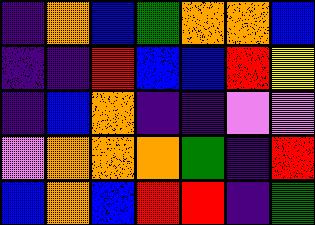[["indigo", "orange", "blue", "green", "orange", "orange", "blue"], ["indigo", "indigo", "red", "blue", "blue", "red", "yellow"], ["indigo", "blue", "orange", "indigo", "indigo", "violet", "violet"], ["violet", "orange", "orange", "orange", "green", "indigo", "red"], ["blue", "orange", "blue", "red", "red", "indigo", "green"]]